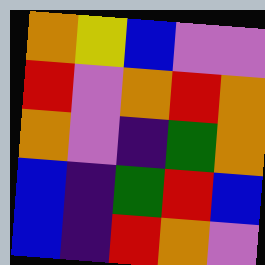[["orange", "yellow", "blue", "violet", "violet"], ["red", "violet", "orange", "red", "orange"], ["orange", "violet", "indigo", "green", "orange"], ["blue", "indigo", "green", "red", "blue"], ["blue", "indigo", "red", "orange", "violet"]]